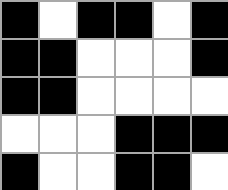[["black", "white", "black", "black", "white", "black"], ["black", "black", "white", "white", "white", "black"], ["black", "black", "white", "white", "white", "white"], ["white", "white", "white", "black", "black", "black"], ["black", "white", "white", "black", "black", "white"]]